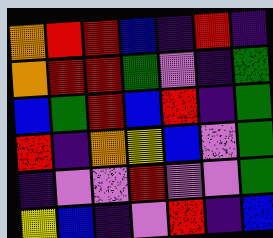[["orange", "red", "red", "blue", "indigo", "red", "indigo"], ["orange", "red", "red", "green", "violet", "indigo", "green"], ["blue", "green", "red", "blue", "red", "indigo", "green"], ["red", "indigo", "orange", "yellow", "blue", "violet", "green"], ["indigo", "violet", "violet", "red", "violet", "violet", "green"], ["yellow", "blue", "indigo", "violet", "red", "indigo", "blue"]]